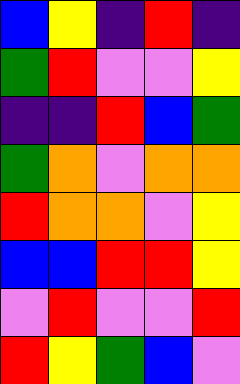[["blue", "yellow", "indigo", "red", "indigo"], ["green", "red", "violet", "violet", "yellow"], ["indigo", "indigo", "red", "blue", "green"], ["green", "orange", "violet", "orange", "orange"], ["red", "orange", "orange", "violet", "yellow"], ["blue", "blue", "red", "red", "yellow"], ["violet", "red", "violet", "violet", "red"], ["red", "yellow", "green", "blue", "violet"]]